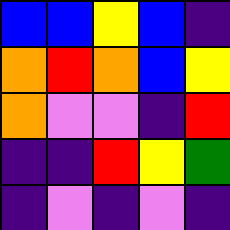[["blue", "blue", "yellow", "blue", "indigo"], ["orange", "red", "orange", "blue", "yellow"], ["orange", "violet", "violet", "indigo", "red"], ["indigo", "indigo", "red", "yellow", "green"], ["indigo", "violet", "indigo", "violet", "indigo"]]